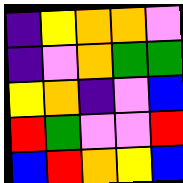[["indigo", "yellow", "orange", "orange", "violet"], ["indigo", "violet", "orange", "green", "green"], ["yellow", "orange", "indigo", "violet", "blue"], ["red", "green", "violet", "violet", "red"], ["blue", "red", "orange", "yellow", "blue"]]